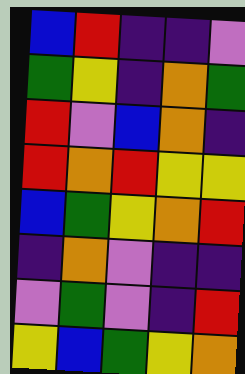[["blue", "red", "indigo", "indigo", "violet"], ["green", "yellow", "indigo", "orange", "green"], ["red", "violet", "blue", "orange", "indigo"], ["red", "orange", "red", "yellow", "yellow"], ["blue", "green", "yellow", "orange", "red"], ["indigo", "orange", "violet", "indigo", "indigo"], ["violet", "green", "violet", "indigo", "red"], ["yellow", "blue", "green", "yellow", "orange"]]